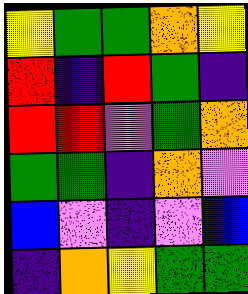[["yellow", "green", "green", "orange", "yellow"], ["red", "indigo", "red", "green", "indigo"], ["red", "red", "violet", "green", "orange"], ["green", "green", "indigo", "orange", "violet"], ["blue", "violet", "indigo", "violet", "blue"], ["indigo", "orange", "yellow", "green", "green"]]